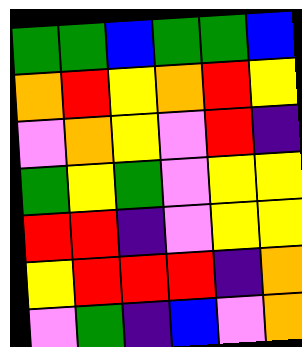[["green", "green", "blue", "green", "green", "blue"], ["orange", "red", "yellow", "orange", "red", "yellow"], ["violet", "orange", "yellow", "violet", "red", "indigo"], ["green", "yellow", "green", "violet", "yellow", "yellow"], ["red", "red", "indigo", "violet", "yellow", "yellow"], ["yellow", "red", "red", "red", "indigo", "orange"], ["violet", "green", "indigo", "blue", "violet", "orange"]]